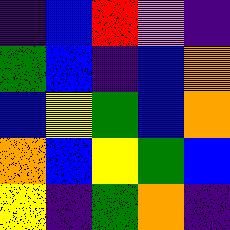[["indigo", "blue", "red", "violet", "indigo"], ["green", "blue", "indigo", "blue", "orange"], ["blue", "yellow", "green", "blue", "orange"], ["orange", "blue", "yellow", "green", "blue"], ["yellow", "indigo", "green", "orange", "indigo"]]